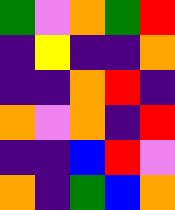[["green", "violet", "orange", "green", "red"], ["indigo", "yellow", "indigo", "indigo", "orange"], ["indigo", "indigo", "orange", "red", "indigo"], ["orange", "violet", "orange", "indigo", "red"], ["indigo", "indigo", "blue", "red", "violet"], ["orange", "indigo", "green", "blue", "orange"]]